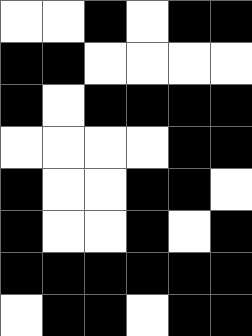[["white", "white", "black", "white", "black", "black"], ["black", "black", "white", "white", "white", "white"], ["black", "white", "black", "black", "black", "black"], ["white", "white", "white", "white", "black", "black"], ["black", "white", "white", "black", "black", "white"], ["black", "white", "white", "black", "white", "black"], ["black", "black", "black", "black", "black", "black"], ["white", "black", "black", "white", "black", "black"]]